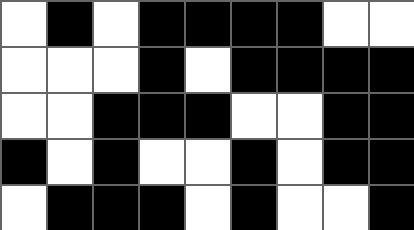[["white", "black", "white", "black", "black", "black", "black", "white", "white"], ["white", "white", "white", "black", "white", "black", "black", "black", "black"], ["white", "white", "black", "black", "black", "white", "white", "black", "black"], ["black", "white", "black", "white", "white", "black", "white", "black", "black"], ["white", "black", "black", "black", "white", "black", "white", "white", "black"]]